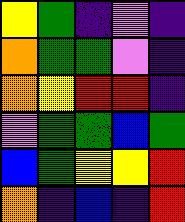[["yellow", "green", "indigo", "violet", "indigo"], ["orange", "green", "green", "violet", "indigo"], ["orange", "yellow", "red", "red", "indigo"], ["violet", "green", "green", "blue", "green"], ["blue", "green", "yellow", "yellow", "red"], ["orange", "indigo", "blue", "indigo", "red"]]